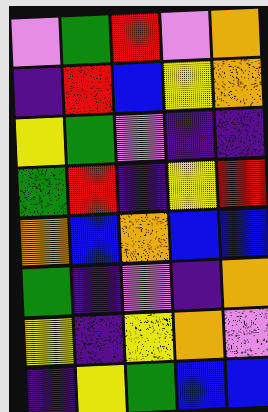[["violet", "green", "red", "violet", "orange"], ["indigo", "red", "blue", "yellow", "orange"], ["yellow", "green", "violet", "indigo", "indigo"], ["green", "red", "indigo", "yellow", "red"], ["orange", "blue", "orange", "blue", "blue"], ["green", "indigo", "violet", "indigo", "orange"], ["yellow", "indigo", "yellow", "orange", "violet"], ["indigo", "yellow", "green", "blue", "blue"]]